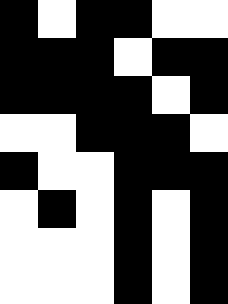[["black", "white", "black", "black", "white", "white"], ["black", "black", "black", "white", "black", "black"], ["black", "black", "black", "black", "white", "black"], ["white", "white", "black", "black", "black", "white"], ["black", "white", "white", "black", "black", "black"], ["white", "black", "white", "black", "white", "black"], ["white", "white", "white", "black", "white", "black"], ["white", "white", "white", "black", "white", "black"]]